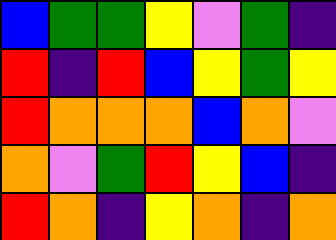[["blue", "green", "green", "yellow", "violet", "green", "indigo"], ["red", "indigo", "red", "blue", "yellow", "green", "yellow"], ["red", "orange", "orange", "orange", "blue", "orange", "violet"], ["orange", "violet", "green", "red", "yellow", "blue", "indigo"], ["red", "orange", "indigo", "yellow", "orange", "indigo", "orange"]]